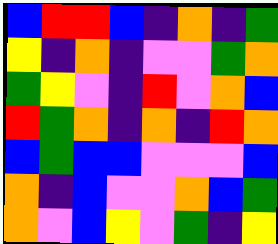[["blue", "red", "red", "blue", "indigo", "orange", "indigo", "green"], ["yellow", "indigo", "orange", "indigo", "violet", "violet", "green", "orange"], ["green", "yellow", "violet", "indigo", "red", "violet", "orange", "blue"], ["red", "green", "orange", "indigo", "orange", "indigo", "red", "orange"], ["blue", "green", "blue", "blue", "violet", "violet", "violet", "blue"], ["orange", "indigo", "blue", "violet", "violet", "orange", "blue", "green"], ["orange", "violet", "blue", "yellow", "violet", "green", "indigo", "yellow"]]